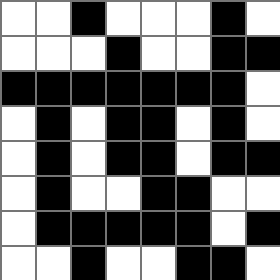[["white", "white", "black", "white", "white", "white", "black", "white"], ["white", "white", "white", "black", "white", "white", "black", "black"], ["black", "black", "black", "black", "black", "black", "black", "white"], ["white", "black", "white", "black", "black", "white", "black", "white"], ["white", "black", "white", "black", "black", "white", "black", "black"], ["white", "black", "white", "white", "black", "black", "white", "white"], ["white", "black", "black", "black", "black", "black", "white", "black"], ["white", "white", "black", "white", "white", "black", "black", "white"]]